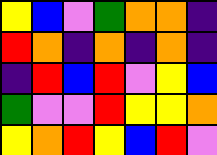[["yellow", "blue", "violet", "green", "orange", "orange", "indigo"], ["red", "orange", "indigo", "orange", "indigo", "orange", "indigo"], ["indigo", "red", "blue", "red", "violet", "yellow", "blue"], ["green", "violet", "violet", "red", "yellow", "yellow", "orange"], ["yellow", "orange", "red", "yellow", "blue", "red", "violet"]]